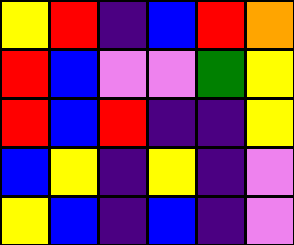[["yellow", "red", "indigo", "blue", "red", "orange"], ["red", "blue", "violet", "violet", "green", "yellow"], ["red", "blue", "red", "indigo", "indigo", "yellow"], ["blue", "yellow", "indigo", "yellow", "indigo", "violet"], ["yellow", "blue", "indigo", "blue", "indigo", "violet"]]